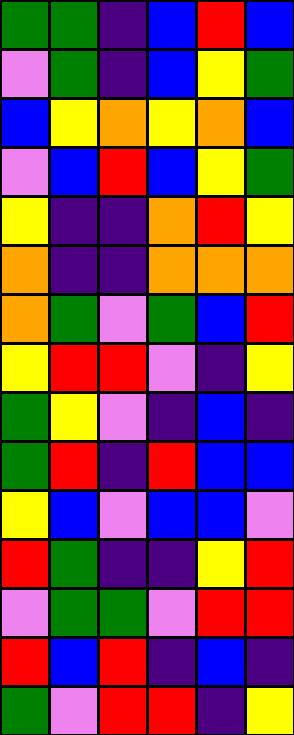[["green", "green", "indigo", "blue", "red", "blue"], ["violet", "green", "indigo", "blue", "yellow", "green"], ["blue", "yellow", "orange", "yellow", "orange", "blue"], ["violet", "blue", "red", "blue", "yellow", "green"], ["yellow", "indigo", "indigo", "orange", "red", "yellow"], ["orange", "indigo", "indigo", "orange", "orange", "orange"], ["orange", "green", "violet", "green", "blue", "red"], ["yellow", "red", "red", "violet", "indigo", "yellow"], ["green", "yellow", "violet", "indigo", "blue", "indigo"], ["green", "red", "indigo", "red", "blue", "blue"], ["yellow", "blue", "violet", "blue", "blue", "violet"], ["red", "green", "indigo", "indigo", "yellow", "red"], ["violet", "green", "green", "violet", "red", "red"], ["red", "blue", "red", "indigo", "blue", "indigo"], ["green", "violet", "red", "red", "indigo", "yellow"]]